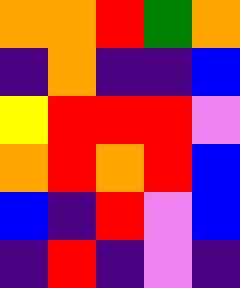[["orange", "orange", "red", "green", "orange"], ["indigo", "orange", "indigo", "indigo", "blue"], ["yellow", "red", "red", "red", "violet"], ["orange", "red", "orange", "red", "blue"], ["blue", "indigo", "red", "violet", "blue"], ["indigo", "red", "indigo", "violet", "indigo"]]